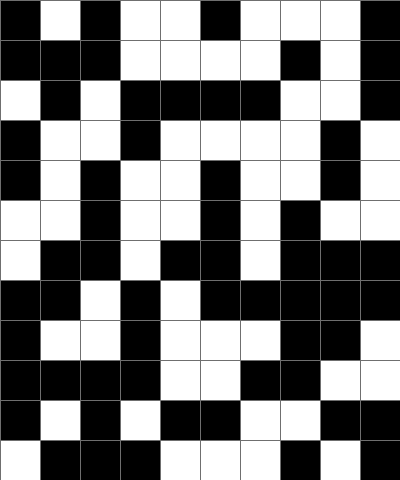[["black", "white", "black", "white", "white", "black", "white", "white", "white", "black"], ["black", "black", "black", "white", "white", "white", "white", "black", "white", "black"], ["white", "black", "white", "black", "black", "black", "black", "white", "white", "black"], ["black", "white", "white", "black", "white", "white", "white", "white", "black", "white"], ["black", "white", "black", "white", "white", "black", "white", "white", "black", "white"], ["white", "white", "black", "white", "white", "black", "white", "black", "white", "white"], ["white", "black", "black", "white", "black", "black", "white", "black", "black", "black"], ["black", "black", "white", "black", "white", "black", "black", "black", "black", "black"], ["black", "white", "white", "black", "white", "white", "white", "black", "black", "white"], ["black", "black", "black", "black", "white", "white", "black", "black", "white", "white"], ["black", "white", "black", "white", "black", "black", "white", "white", "black", "black"], ["white", "black", "black", "black", "white", "white", "white", "black", "white", "black"]]